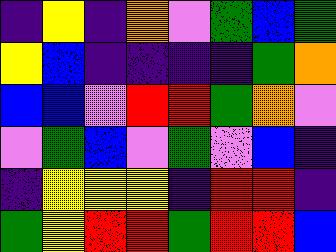[["indigo", "yellow", "indigo", "orange", "violet", "green", "blue", "green"], ["yellow", "blue", "indigo", "indigo", "indigo", "indigo", "green", "orange"], ["blue", "blue", "violet", "red", "red", "green", "orange", "violet"], ["violet", "green", "blue", "violet", "green", "violet", "blue", "indigo"], ["indigo", "yellow", "yellow", "yellow", "indigo", "red", "red", "indigo"], ["green", "yellow", "red", "red", "green", "red", "red", "blue"]]